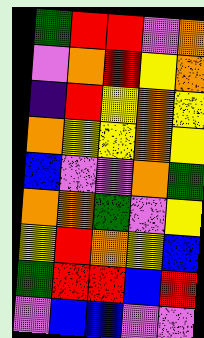[["green", "red", "red", "violet", "orange"], ["violet", "orange", "red", "yellow", "orange"], ["indigo", "red", "yellow", "orange", "yellow"], ["orange", "yellow", "yellow", "orange", "yellow"], ["blue", "violet", "violet", "orange", "green"], ["orange", "orange", "green", "violet", "yellow"], ["yellow", "red", "orange", "yellow", "blue"], ["green", "red", "red", "blue", "red"], ["violet", "blue", "blue", "violet", "violet"]]